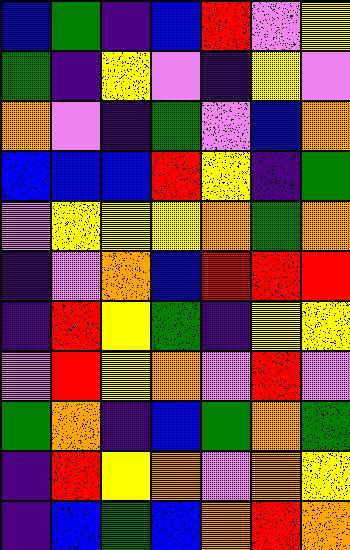[["blue", "green", "indigo", "blue", "red", "violet", "yellow"], ["green", "indigo", "yellow", "violet", "indigo", "yellow", "violet"], ["orange", "violet", "indigo", "green", "violet", "blue", "orange"], ["blue", "blue", "blue", "red", "yellow", "indigo", "green"], ["violet", "yellow", "yellow", "yellow", "orange", "green", "orange"], ["indigo", "violet", "orange", "blue", "red", "red", "red"], ["indigo", "red", "yellow", "green", "indigo", "yellow", "yellow"], ["violet", "red", "yellow", "orange", "violet", "red", "violet"], ["green", "orange", "indigo", "blue", "green", "orange", "green"], ["indigo", "red", "yellow", "orange", "violet", "orange", "yellow"], ["indigo", "blue", "green", "blue", "orange", "red", "orange"]]